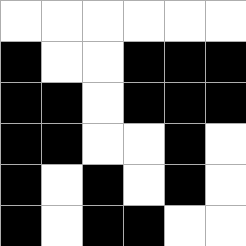[["white", "white", "white", "white", "white", "white"], ["black", "white", "white", "black", "black", "black"], ["black", "black", "white", "black", "black", "black"], ["black", "black", "white", "white", "black", "white"], ["black", "white", "black", "white", "black", "white"], ["black", "white", "black", "black", "white", "white"]]